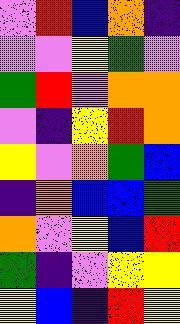[["violet", "red", "blue", "orange", "indigo"], ["violet", "violet", "yellow", "green", "violet"], ["green", "red", "violet", "orange", "orange"], ["violet", "indigo", "yellow", "red", "orange"], ["yellow", "violet", "orange", "green", "blue"], ["indigo", "orange", "blue", "blue", "green"], ["orange", "violet", "yellow", "blue", "red"], ["green", "indigo", "violet", "yellow", "yellow"], ["yellow", "blue", "indigo", "red", "yellow"]]